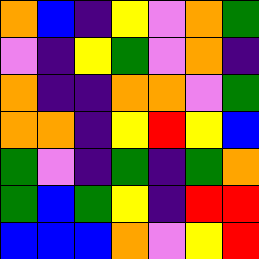[["orange", "blue", "indigo", "yellow", "violet", "orange", "green"], ["violet", "indigo", "yellow", "green", "violet", "orange", "indigo"], ["orange", "indigo", "indigo", "orange", "orange", "violet", "green"], ["orange", "orange", "indigo", "yellow", "red", "yellow", "blue"], ["green", "violet", "indigo", "green", "indigo", "green", "orange"], ["green", "blue", "green", "yellow", "indigo", "red", "red"], ["blue", "blue", "blue", "orange", "violet", "yellow", "red"]]